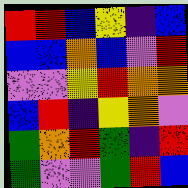[["red", "red", "blue", "yellow", "indigo", "blue"], ["blue", "blue", "orange", "blue", "violet", "red"], ["violet", "violet", "yellow", "red", "orange", "orange"], ["blue", "red", "indigo", "yellow", "orange", "violet"], ["green", "orange", "red", "green", "indigo", "red"], ["green", "violet", "violet", "green", "red", "blue"]]